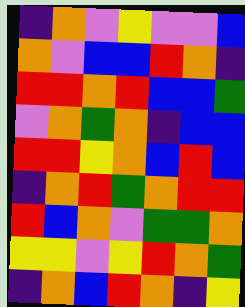[["indigo", "orange", "violet", "yellow", "violet", "violet", "blue"], ["orange", "violet", "blue", "blue", "red", "orange", "indigo"], ["red", "red", "orange", "red", "blue", "blue", "green"], ["violet", "orange", "green", "orange", "indigo", "blue", "blue"], ["red", "red", "yellow", "orange", "blue", "red", "blue"], ["indigo", "orange", "red", "green", "orange", "red", "red"], ["red", "blue", "orange", "violet", "green", "green", "orange"], ["yellow", "yellow", "violet", "yellow", "red", "orange", "green"], ["indigo", "orange", "blue", "red", "orange", "indigo", "yellow"]]